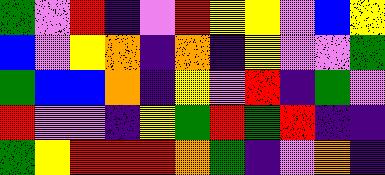[["green", "violet", "red", "indigo", "violet", "red", "yellow", "yellow", "violet", "blue", "yellow"], ["blue", "violet", "yellow", "orange", "indigo", "orange", "indigo", "yellow", "violet", "violet", "green"], ["green", "blue", "blue", "orange", "indigo", "yellow", "violet", "red", "indigo", "green", "violet"], ["red", "violet", "violet", "indigo", "yellow", "green", "red", "green", "red", "indigo", "indigo"], ["green", "yellow", "red", "red", "red", "orange", "green", "indigo", "violet", "orange", "indigo"]]